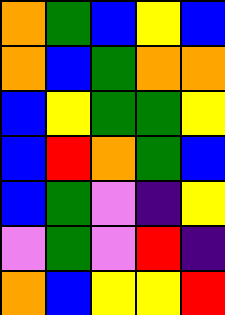[["orange", "green", "blue", "yellow", "blue"], ["orange", "blue", "green", "orange", "orange"], ["blue", "yellow", "green", "green", "yellow"], ["blue", "red", "orange", "green", "blue"], ["blue", "green", "violet", "indigo", "yellow"], ["violet", "green", "violet", "red", "indigo"], ["orange", "blue", "yellow", "yellow", "red"]]